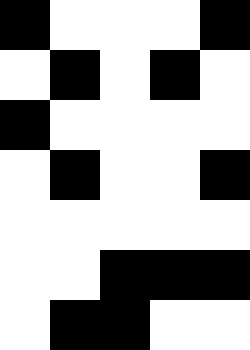[["black", "white", "white", "white", "black"], ["white", "black", "white", "black", "white"], ["black", "white", "white", "white", "white"], ["white", "black", "white", "white", "black"], ["white", "white", "white", "white", "white"], ["white", "white", "black", "black", "black"], ["white", "black", "black", "white", "white"]]